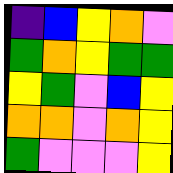[["indigo", "blue", "yellow", "orange", "violet"], ["green", "orange", "yellow", "green", "green"], ["yellow", "green", "violet", "blue", "yellow"], ["orange", "orange", "violet", "orange", "yellow"], ["green", "violet", "violet", "violet", "yellow"]]